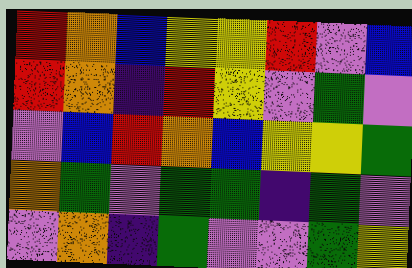[["red", "orange", "blue", "yellow", "yellow", "red", "violet", "blue"], ["red", "orange", "indigo", "red", "yellow", "violet", "green", "violet"], ["violet", "blue", "red", "orange", "blue", "yellow", "yellow", "green"], ["orange", "green", "violet", "green", "green", "indigo", "green", "violet"], ["violet", "orange", "indigo", "green", "violet", "violet", "green", "yellow"]]